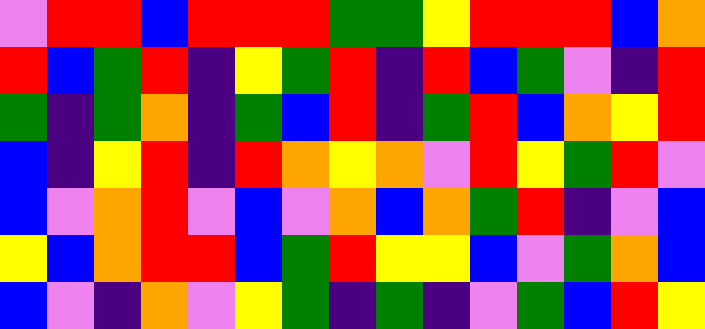[["violet", "red", "red", "blue", "red", "red", "red", "green", "green", "yellow", "red", "red", "red", "blue", "orange"], ["red", "blue", "green", "red", "indigo", "yellow", "green", "red", "indigo", "red", "blue", "green", "violet", "indigo", "red"], ["green", "indigo", "green", "orange", "indigo", "green", "blue", "red", "indigo", "green", "red", "blue", "orange", "yellow", "red"], ["blue", "indigo", "yellow", "red", "indigo", "red", "orange", "yellow", "orange", "violet", "red", "yellow", "green", "red", "violet"], ["blue", "violet", "orange", "red", "violet", "blue", "violet", "orange", "blue", "orange", "green", "red", "indigo", "violet", "blue"], ["yellow", "blue", "orange", "red", "red", "blue", "green", "red", "yellow", "yellow", "blue", "violet", "green", "orange", "blue"], ["blue", "violet", "indigo", "orange", "violet", "yellow", "green", "indigo", "green", "indigo", "violet", "green", "blue", "red", "yellow"]]